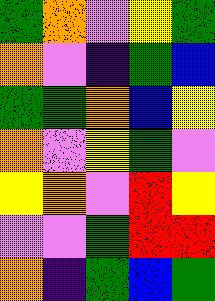[["green", "orange", "violet", "yellow", "green"], ["orange", "violet", "indigo", "green", "blue"], ["green", "green", "orange", "blue", "yellow"], ["orange", "violet", "yellow", "green", "violet"], ["yellow", "orange", "violet", "red", "yellow"], ["violet", "violet", "green", "red", "red"], ["orange", "indigo", "green", "blue", "green"]]